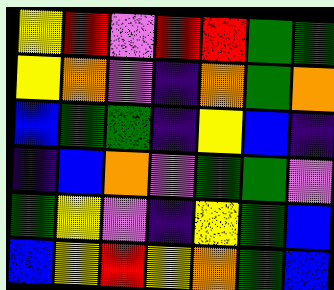[["yellow", "red", "violet", "red", "red", "green", "green"], ["yellow", "orange", "violet", "indigo", "orange", "green", "orange"], ["blue", "green", "green", "indigo", "yellow", "blue", "indigo"], ["indigo", "blue", "orange", "violet", "green", "green", "violet"], ["green", "yellow", "violet", "indigo", "yellow", "green", "blue"], ["blue", "yellow", "red", "yellow", "orange", "green", "blue"]]